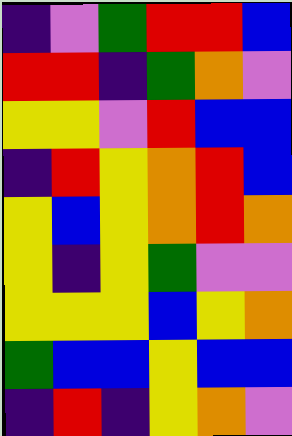[["indigo", "violet", "green", "red", "red", "blue"], ["red", "red", "indigo", "green", "orange", "violet"], ["yellow", "yellow", "violet", "red", "blue", "blue"], ["indigo", "red", "yellow", "orange", "red", "blue"], ["yellow", "blue", "yellow", "orange", "red", "orange"], ["yellow", "indigo", "yellow", "green", "violet", "violet"], ["yellow", "yellow", "yellow", "blue", "yellow", "orange"], ["green", "blue", "blue", "yellow", "blue", "blue"], ["indigo", "red", "indigo", "yellow", "orange", "violet"]]